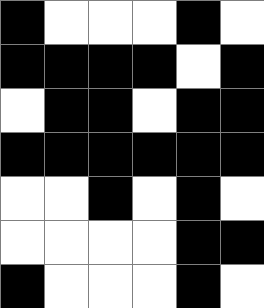[["black", "white", "white", "white", "black", "white"], ["black", "black", "black", "black", "white", "black"], ["white", "black", "black", "white", "black", "black"], ["black", "black", "black", "black", "black", "black"], ["white", "white", "black", "white", "black", "white"], ["white", "white", "white", "white", "black", "black"], ["black", "white", "white", "white", "black", "white"]]